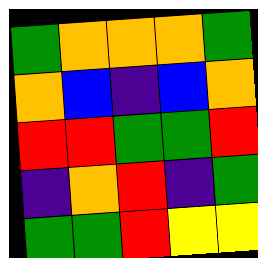[["green", "orange", "orange", "orange", "green"], ["orange", "blue", "indigo", "blue", "orange"], ["red", "red", "green", "green", "red"], ["indigo", "orange", "red", "indigo", "green"], ["green", "green", "red", "yellow", "yellow"]]